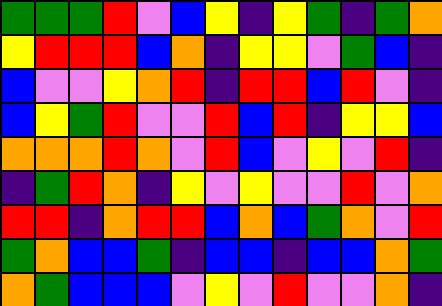[["green", "green", "green", "red", "violet", "blue", "yellow", "indigo", "yellow", "green", "indigo", "green", "orange"], ["yellow", "red", "red", "red", "blue", "orange", "indigo", "yellow", "yellow", "violet", "green", "blue", "indigo"], ["blue", "violet", "violet", "yellow", "orange", "red", "indigo", "red", "red", "blue", "red", "violet", "indigo"], ["blue", "yellow", "green", "red", "violet", "violet", "red", "blue", "red", "indigo", "yellow", "yellow", "blue"], ["orange", "orange", "orange", "red", "orange", "violet", "red", "blue", "violet", "yellow", "violet", "red", "indigo"], ["indigo", "green", "red", "orange", "indigo", "yellow", "violet", "yellow", "violet", "violet", "red", "violet", "orange"], ["red", "red", "indigo", "orange", "red", "red", "blue", "orange", "blue", "green", "orange", "violet", "red"], ["green", "orange", "blue", "blue", "green", "indigo", "blue", "blue", "indigo", "blue", "blue", "orange", "green"], ["orange", "green", "blue", "blue", "blue", "violet", "yellow", "violet", "red", "violet", "violet", "orange", "indigo"]]